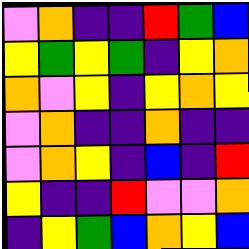[["violet", "orange", "indigo", "indigo", "red", "green", "blue"], ["yellow", "green", "yellow", "green", "indigo", "yellow", "orange"], ["orange", "violet", "yellow", "indigo", "yellow", "orange", "yellow"], ["violet", "orange", "indigo", "indigo", "orange", "indigo", "indigo"], ["violet", "orange", "yellow", "indigo", "blue", "indigo", "red"], ["yellow", "indigo", "indigo", "red", "violet", "violet", "orange"], ["indigo", "yellow", "green", "blue", "orange", "yellow", "blue"]]